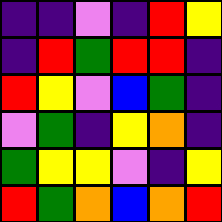[["indigo", "indigo", "violet", "indigo", "red", "yellow"], ["indigo", "red", "green", "red", "red", "indigo"], ["red", "yellow", "violet", "blue", "green", "indigo"], ["violet", "green", "indigo", "yellow", "orange", "indigo"], ["green", "yellow", "yellow", "violet", "indigo", "yellow"], ["red", "green", "orange", "blue", "orange", "red"]]